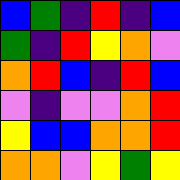[["blue", "green", "indigo", "red", "indigo", "blue"], ["green", "indigo", "red", "yellow", "orange", "violet"], ["orange", "red", "blue", "indigo", "red", "blue"], ["violet", "indigo", "violet", "violet", "orange", "red"], ["yellow", "blue", "blue", "orange", "orange", "red"], ["orange", "orange", "violet", "yellow", "green", "yellow"]]